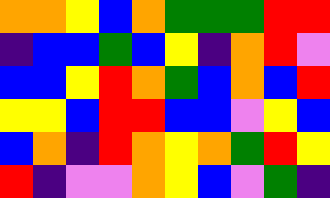[["orange", "orange", "yellow", "blue", "orange", "green", "green", "green", "red", "red"], ["indigo", "blue", "blue", "green", "blue", "yellow", "indigo", "orange", "red", "violet"], ["blue", "blue", "yellow", "red", "orange", "green", "blue", "orange", "blue", "red"], ["yellow", "yellow", "blue", "red", "red", "blue", "blue", "violet", "yellow", "blue"], ["blue", "orange", "indigo", "red", "orange", "yellow", "orange", "green", "red", "yellow"], ["red", "indigo", "violet", "violet", "orange", "yellow", "blue", "violet", "green", "indigo"]]